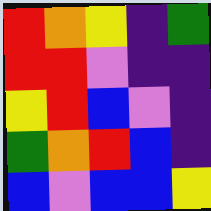[["red", "orange", "yellow", "indigo", "green"], ["red", "red", "violet", "indigo", "indigo"], ["yellow", "red", "blue", "violet", "indigo"], ["green", "orange", "red", "blue", "indigo"], ["blue", "violet", "blue", "blue", "yellow"]]